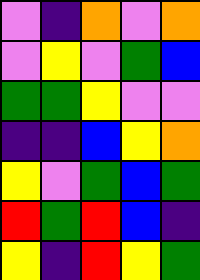[["violet", "indigo", "orange", "violet", "orange"], ["violet", "yellow", "violet", "green", "blue"], ["green", "green", "yellow", "violet", "violet"], ["indigo", "indigo", "blue", "yellow", "orange"], ["yellow", "violet", "green", "blue", "green"], ["red", "green", "red", "blue", "indigo"], ["yellow", "indigo", "red", "yellow", "green"]]